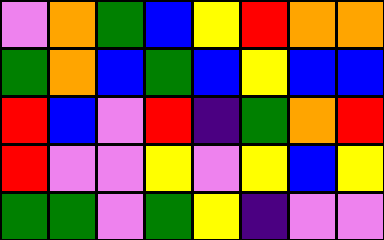[["violet", "orange", "green", "blue", "yellow", "red", "orange", "orange"], ["green", "orange", "blue", "green", "blue", "yellow", "blue", "blue"], ["red", "blue", "violet", "red", "indigo", "green", "orange", "red"], ["red", "violet", "violet", "yellow", "violet", "yellow", "blue", "yellow"], ["green", "green", "violet", "green", "yellow", "indigo", "violet", "violet"]]